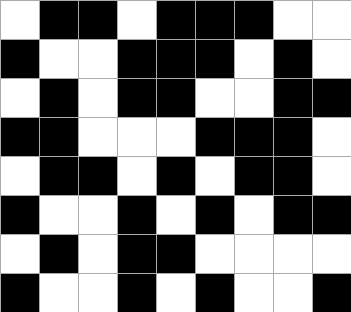[["white", "black", "black", "white", "black", "black", "black", "white", "white"], ["black", "white", "white", "black", "black", "black", "white", "black", "white"], ["white", "black", "white", "black", "black", "white", "white", "black", "black"], ["black", "black", "white", "white", "white", "black", "black", "black", "white"], ["white", "black", "black", "white", "black", "white", "black", "black", "white"], ["black", "white", "white", "black", "white", "black", "white", "black", "black"], ["white", "black", "white", "black", "black", "white", "white", "white", "white"], ["black", "white", "white", "black", "white", "black", "white", "white", "black"]]